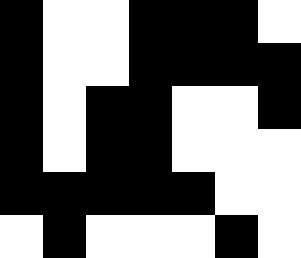[["black", "white", "white", "black", "black", "black", "white"], ["black", "white", "white", "black", "black", "black", "black"], ["black", "white", "black", "black", "white", "white", "black"], ["black", "white", "black", "black", "white", "white", "white"], ["black", "black", "black", "black", "black", "white", "white"], ["white", "black", "white", "white", "white", "black", "white"]]